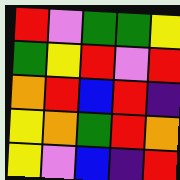[["red", "violet", "green", "green", "yellow"], ["green", "yellow", "red", "violet", "red"], ["orange", "red", "blue", "red", "indigo"], ["yellow", "orange", "green", "red", "orange"], ["yellow", "violet", "blue", "indigo", "red"]]